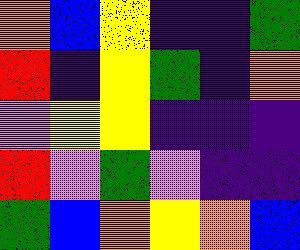[["orange", "blue", "yellow", "indigo", "indigo", "green"], ["red", "indigo", "yellow", "green", "indigo", "orange"], ["violet", "yellow", "yellow", "indigo", "indigo", "indigo"], ["red", "violet", "green", "violet", "indigo", "indigo"], ["green", "blue", "orange", "yellow", "orange", "blue"]]